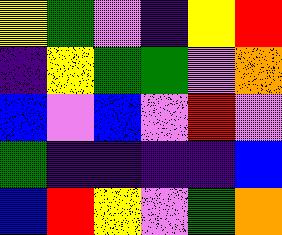[["yellow", "green", "violet", "indigo", "yellow", "red"], ["indigo", "yellow", "green", "green", "violet", "orange"], ["blue", "violet", "blue", "violet", "red", "violet"], ["green", "indigo", "indigo", "indigo", "indigo", "blue"], ["blue", "red", "yellow", "violet", "green", "orange"]]